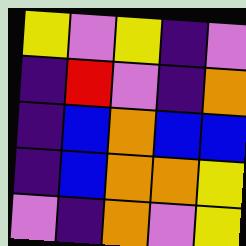[["yellow", "violet", "yellow", "indigo", "violet"], ["indigo", "red", "violet", "indigo", "orange"], ["indigo", "blue", "orange", "blue", "blue"], ["indigo", "blue", "orange", "orange", "yellow"], ["violet", "indigo", "orange", "violet", "yellow"]]